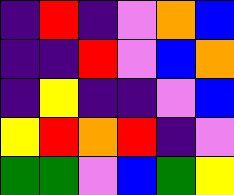[["indigo", "red", "indigo", "violet", "orange", "blue"], ["indigo", "indigo", "red", "violet", "blue", "orange"], ["indigo", "yellow", "indigo", "indigo", "violet", "blue"], ["yellow", "red", "orange", "red", "indigo", "violet"], ["green", "green", "violet", "blue", "green", "yellow"]]